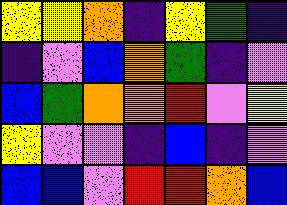[["yellow", "yellow", "orange", "indigo", "yellow", "green", "indigo"], ["indigo", "violet", "blue", "orange", "green", "indigo", "violet"], ["blue", "green", "orange", "orange", "red", "violet", "yellow"], ["yellow", "violet", "violet", "indigo", "blue", "indigo", "violet"], ["blue", "blue", "violet", "red", "red", "orange", "blue"]]